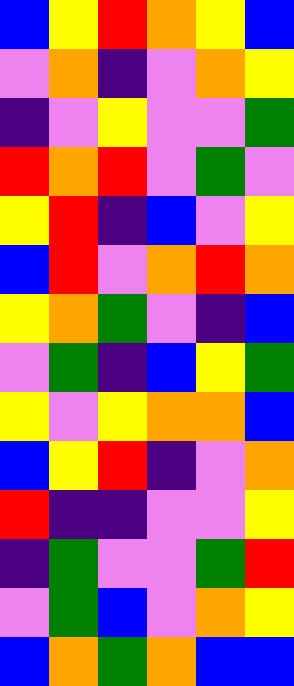[["blue", "yellow", "red", "orange", "yellow", "blue"], ["violet", "orange", "indigo", "violet", "orange", "yellow"], ["indigo", "violet", "yellow", "violet", "violet", "green"], ["red", "orange", "red", "violet", "green", "violet"], ["yellow", "red", "indigo", "blue", "violet", "yellow"], ["blue", "red", "violet", "orange", "red", "orange"], ["yellow", "orange", "green", "violet", "indigo", "blue"], ["violet", "green", "indigo", "blue", "yellow", "green"], ["yellow", "violet", "yellow", "orange", "orange", "blue"], ["blue", "yellow", "red", "indigo", "violet", "orange"], ["red", "indigo", "indigo", "violet", "violet", "yellow"], ["indigo", "green", "violet", "violet", "green", "red"], ["violet", "green", "blue", "violet", "orange", "yellow"], ["blue", "orange", "green", "orange", "blue", "blue"]]